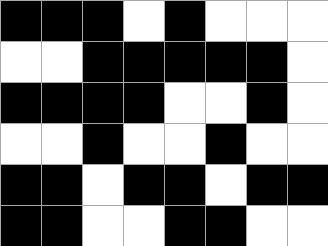[["black", "black", "black", "white", "black", "white", "white", "white"], ["white", "white", "black", "black", "black", "black", "black", "white"], ["black", "black", "black", "black", "white", "white", "black", "white"], ["white", "white", "black", "white", "white", "black", "white", "white"], ["black", "black", "white", "black", "black", "white", "black", "black"], ["black", "black", "white", "white", "black", "black", "white", "white"]]